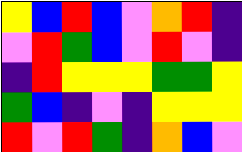[["yellow", "blue", "red", "blue", "violet", "orange", "red", "indigo"], ["violet", "red", "green", "blue", "violet", "red", "violet", "indigo"], ["indigo", "red", "yellow", "yellow", "yellow", "green", "green", "yellow"], ["green", "blue", "indigo", "violet", "indigo", "yellow", "yellow", "yellow"], ["red", "violet", "red", "green", "indigo", "orange", "blue", "violet"]]